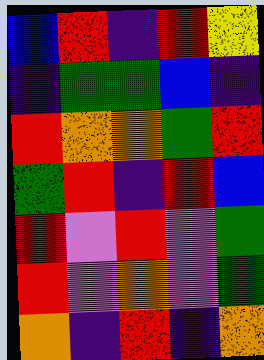[["blue", "red", "indigo", "red", "yellow"], ["indigo", "green", "green", "blue", "indigo"], ["red", "orange", "orange", "green", "red"], ["green", "red", "indigo", "red", "blue"], ["red", "violet", "red", "violet", "green"], ["red", "violet", "orange", "violet", "green"], ["orange", "indigo", "red", "indigo", "orange"]]